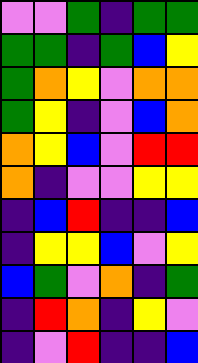[["violet", "violet", "green", "indigo", "green", "green"], ["green", "green", "indigo", "green", "blue", "yellow"], ["green", "orange", "yellow", "violet", "orange", "orange"], ["green", "yellow", "indigo", "violet", "blue", "orange"], ["orange", "yellow", "blue", "violet", "red", "red"], ["orange", "indigo", "violet", "violet", "yellow", "yellow"], ["indigo", "blue", "red", "indigo", "indigo", "blue"], ["indigo", "yellow", "yellow", "blue", "violet", "yellow"], ["blue", "green", "violet", "orange", "indigo", "green"], ["indigo", "red", "orange", "indigo", "yellow", "violet"], ["indigo", "violet", "red", "indigo", "indigo", "blue"]]